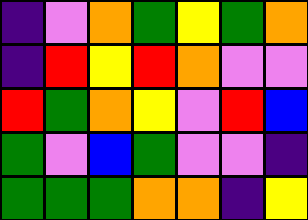[["indigo", "violet", "orange", "green", "yellow", "green", "orange"], ["indigo", "red", "yellow", "red", "orange", "violet", "violet"], ["red", "green", "orange", "yellow", "violet", "red", "blue"], ["green", "violet", "blue", "green", "violet", "violet", "indigo"], ["green", "green", "green", "orange", "orange", "indigo", "yellow"]]